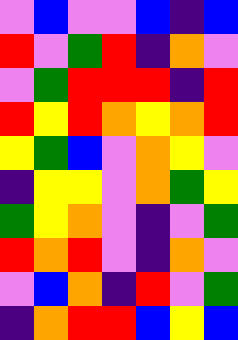[["violet", "blue", "violet", "violet", "blue", "indigo", "blue"], ["red", "violet", "green", "red", "indigo", "orange", "violet"], ["violet", "green", "red", "red", "red", "indigo", "red"], ["red", "yellow", "red", "orange", "yellow", "orange", "red"], ["yellow", "green", "blue", "violet", "orange", "yellow", "violet"], ["indigo", "yellow", "yellow", "violet", "orange", "green", "yellow"], ["green", "yellow", "orange", "violet", "indigo", "violet", "green"], ["red", "orange", "red", "violet", "indigo", "orange", "violet"], ["violet", "blue", "orange", "indigo", "red", "violet", "green"], ["indigo", "orange", "red", "red", "blue", "yellow", "blue"]]